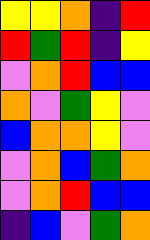[["yellow", "yellow", "orange", "indigo", "red"], ["red", "green", "red", "indigo", "yellow"], ["violet", "orange", "red", "blue", "blue"], ["orange", "violet", "green", "yellow", "violet"], ["blue", "orange", "orange", "yellow", "violet"], ["violet", "orange", "blue", "green", "orange"], ["violet", "orange", "red", "blue", "blue"], ["indigo", "blue", "violet", "green", "orange"]]